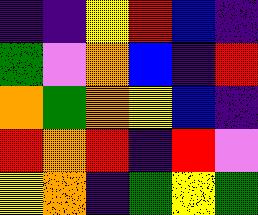[["indigo", "indigo", "yellow", "red", "blue", "indigo"], ["green", "violet", "orange", "blue", "indigo", "red"], ["orange", "green", "orange", "yellow", "blue", "indigo"], ["red", "orange", "red", "indigo", "red", "violet"], ["yellow", "orange", "indigo", "green", "yellow", "green"]]